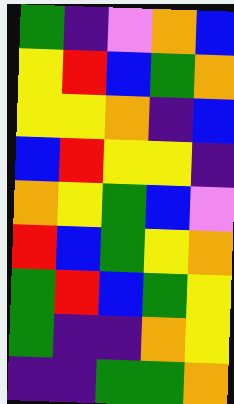[["green", "indigo", "violet", "orange", "blue"], ["yellow", "red", "blue", "green", "orange"], ["yellow", "yellow", "orange", "indigo", "blue"], ["blue", "red", "yellow", "yellow", "indigo"], ["orange", "yellow", "green", "blue", "violet"], ["red", "blue", "green", "yellow", "orange"], ["green", "red", "blue", "green", "yellow"], ["green", "indigo", "indigo", "orange", "yellow"], ["indigo", "indigo", "green", "green", "orange"]]